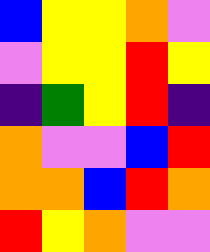[["blue", "yellow", "yellow", "orange", "violet"], ["violet", "yellow", "yellow", "red", "yellow"], ["indigo", "green", "yellow", "red", "indigo"], ["orange", "violet", "violet", "blue", "red"], ["orange", "orange", "blue", "red", "orange"], ["red", "yellow", "orange", "violet", "violet"]]